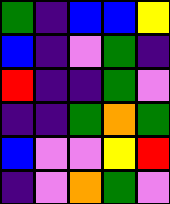[["green", "indigo", "blue", "blue", "yellow"], ["blue", "indigo", "violet", "green", "indigo"], ["red", "indigo", "indigo", "green", "violet"], ["indigo", "indigo", "green", "orange", "green"], ["blue", "violet", "violet", "yellow", "red"], ["indigo", "violet", "orange", "green", "violet"]]